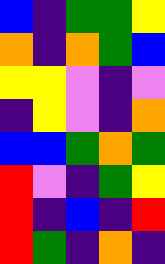[["blue", "indigo", "green", "green", "yellow"], ["orange", "indigo", "orange", "green", "blue"], ["yellow", "yellow", "violet", "indigo", "violet"], ["indigo", "yellow", "violet", "indigo", "orange"], ["blue", "blue", "green", "orange", "green"], ["red", "violet", "indigo", "green", "yellow"], ["red", "indigo", "blue", "indigo", "red"], ["red", "green", "indigo", "orange", "indigo"]]